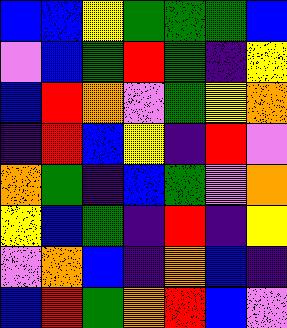[["blue", "blue", "yellow", "green", "green", "green", "blue"], ["violet", "blue", "green", "red", "green", "indigo", "yellow"], ["blue", "red", "orange", "violet", "green", "yellow", "orange"], ["indigo", "red", "blue", "yellow", "indigo", "red", "violet"], ["orange", "green", "indigo", "blue", "green", "violet", "orange"], ["yellow", "blue", "green", "indigo", "red", "indigo", "yellow"], ["violet", "orange", "blue", "indigo", "orange", "blue", "indigo"], ["blue", "red", "green", "orange", "red", "blue", "violet"]]